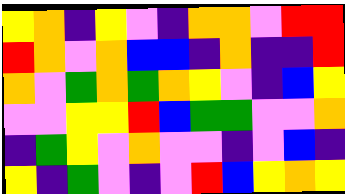[["yellow", "orange", "indigo", "yellow", "violet", "indigo", "orange", "orange", "violet", "red", "red"], ["red", "orange", "violet", "orange", "blue", "blue", "indigo", "orange", "indigo", "indigo", "red"], ["orange", "violet", "green", "orange", "green", "orange", "yellow", "violet", "indigo", "blue", "yellow"], ["violet", "violet", "yellow", "yellow", "red", "blue", "green", "green", "violet", "violet", "orange"], ["indigo", "green", "yellow", "violet", "orange", "violet", "violet", "indigo", "violet", "blue", "indigo"], ["yellow", "indigo", "green", "violet", "indigo", "violet", "red", "blue", "yellow", "orange", "yellow"]]